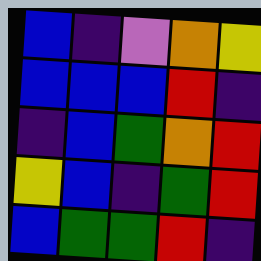[["blue", "indigo", "violet", "orange", "yellow"], ["blue", "blue", "blue", "red", "indigo"], ["indigo", "blue", "green", "orange", "red"], ["yellow", "blue", "indigo", "green", "red"], ["blue", "green", "green", "red", "indigo"]]